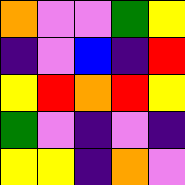[["orange", "violet", "violet", "green", "yellow"], ["indigo", "violet", "blue", "indigo", "red"], ["yellow", "red", "orange", "red", "yellow"], ["green", "violet", "indigo", "violet", "indigo"], ["yellow", "yellow", "indigo", "orange", "violet"]]